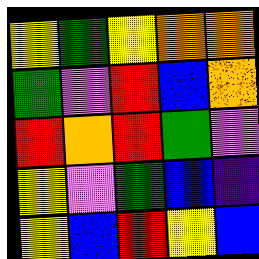[["yellow", "green", "yellow", "orange", "orange"], ["green", "violet", "red", "blue", "orange"], ["red", "orange", "red", "green", "violet"], ["yellow", "violet", "green", "blue", "indigo"], ["yellow", "blue", "red", "yellow", "blue"]]